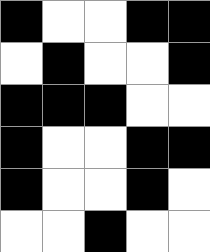[["black", "white", "white", "black", "black"], ["white", "black", "white", "white", "black"], ["black", "black", "black", "white", "white"], ["black", "white", "white", "black", "black"], ["black", "white", "white", "black", "white"], ["white", "white", "black", "white", "white"]]